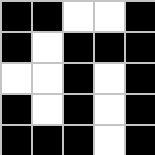[["black", "black", "white", "white", "black"], ["black", "white", "black", "black", "black"], ["white", "white", "black", "white", "black"], ["black", "white", "black", "white", "black"], ["black", "black", "black", "white", "black"]]